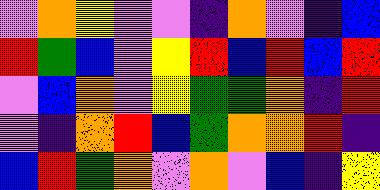[["violet", "orange", "yellow", "violet", "violet", "indigo", "orange", "violet", "indigo", "blue"], ["red", "green", "blue", "violet", "yellow", "red", "blue", "red", "blue", "red"], ["violet", "blue", "orange", "violet", "yellow", "green", "green", "orange", "indigo", "red"], ["violet", "indigo", "orange", "red", "blue", "green", "orange", "orange", "red", "indigo"], ["blue", "red", "green", "orange", "violet", "orange", "violet", "blue", "indigo", "yellow"]]